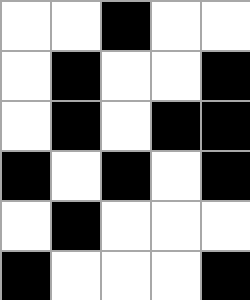[["white", "white", "black", "white", "white"], ["white", "black", "white", "white", "black"], ["white", "black", "white", "black", "black"], ["black", "white", "black", "white", "black"], ["white", "black", "white", "white", "white"], ["black", "white", "white", "white", "black"]]